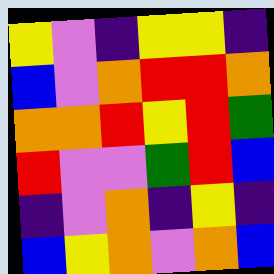[["yellow", "violet", "indigo", "yellow", "yellow", "indigo"], ["blue", "violet", "orange", "red", "red", "orange"], ["orange", "orange", "red", "yellow", "red", "green"], ["red", "violet", "violet", "green", "red", "blue"], ["indigo", "violet", "orange", "indigo", "yellow", "indigo"], ["blue", "yellow", "orange", "violet", "orange", "blue"]]